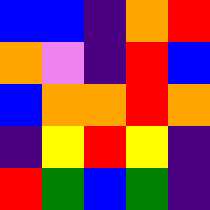[["blue", "blue", "indigo", "orange", "red"], ["orange", "violet", "indigo", "red", "blue"], ["blue", "orange", "orange", "red", "orange"], ["indigo", "yellow", "red", "yellow", "indigo"], ["red", "green", "blue", "green", "indigo"]]